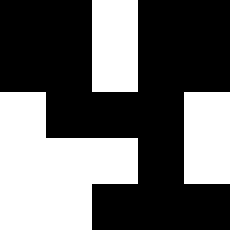[["black", "black", "white", "black", "black"], ["black", "black", "white", "black", "black"], ["white", "black", "black", "black", "white"], ["white", "white", "white", "black", "white"], ["white", "white", "black", "black", "black"]]